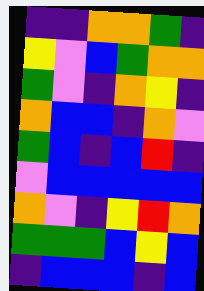[["indigo", "indigo", "orange", "orange", "green", "indigo"], ["yellow", "violet", "blue", "green", "orange", "orange"], ["green", "violet", "indigo", "orange", "yellow", "indigo"], ["orange", "blue", "blue", "indigo", "orange", "violet"], ["green", "blue", "indigo", "blue", "red", "indigo"], ["violet", "blue", "blue", "blue", "blue", "blue"], ["orange", "violet", "indigo", "yellow", "red", "orange"], ["green", "green", "green", "blue", "yellow", "blue"], ["indigo", "blue", "blue", "blue", "indigo", "blue"]]